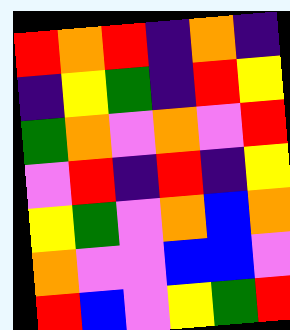[["red", "orange", "red", "indigo", "orange", "indigo"], ["indigo", "yellow", "green", "indigo", "red", "yellow"], ["green", "orange", "violet", "orange", "violet", "red"], ["violet", "red", "indigo", "red", "indigo", "yellow"], ["yellow", "green", "violet", "orange", "blue", "orange"], ["orange", "violet", "violet", "blue", "blue", "violet"], ["red", "blue", "violet", "yellow", "green", "red"]]